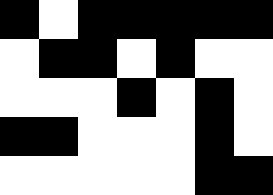[["black", "white", "black", "black", "black", "black", "black"], ["white", "black", "black", "white", "black", "white", "white"], ["white", "white", "white", "black", "white", "black", "white"], ["black", "black", "white", "white", "white", "black", "white"], ["white", "white", "white", "white", "white", "black", "black"]]